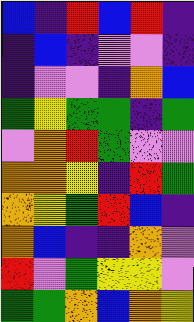[["blue", "indigo", "red", "blue", "red", "indigo"], ["indigo", "blue", "indigo", "violet", "violet", "indigo"], ["indigo", "violet", "violet", "indigo", "orange", "blue"], ["green", "yellow", "green", "green", "indigo", "green"], ["violet", "orange", "red", "green", "violet", "violet"], ["orange", "orange", "yellow", "indigo", "red", "green"], ["orange", "yellow", "green", "red", "blue", "indigo"], ["orange", "blue", "indigo", "indigo", "orange", "violet"], ["red", "violet", "green", "yellow", "yellow", "violet"], ["green", "green", "orange", "blue", "orange", "yellow"]]